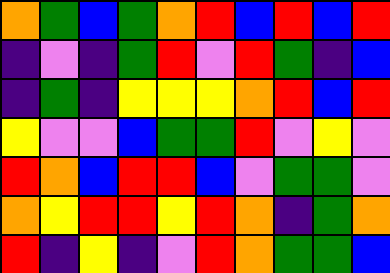[["orange", "green", "blue", "green", "orange", "red", "blue", "red", "blue", "red"], ["indigo", "violet", "indigo", "green", "red", "violet", "red", "green", "indigo", "blue"], ["indigo", "green", "indigo", "yellow", "yellow", "yellow", "orange", "red", "blue", "red"], ["yellow", "violet", "violet", "blue", "green", "green", "red", "violet", "yellow", "violet"], ["red", "orange", "blue", "red", "red", "blue", "violet", "green", "green", "violet"], ["orange", "yellow", "red", "red", "yellow", "red", "orange", "indigo", "green", "orange"], ["red", "indigo", "yellow", "indigo", "violet", "red", "orange", "green", "green", "blue"]]